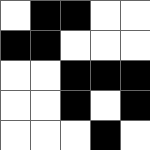[["white", "black", "black", "white", "white"], ["black", "black", "white", "white", "white"], ["white", "white", "black", "black", "black"], ["white", "white", "black", "white", "black"], ["white", "white", "white", "black", "white"]]